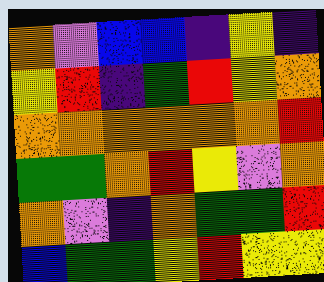[["orange", "violet", "blue", "blue", "indigo", "yellow", "indigo"], ["yellow", "red", "indigo", "green", "red", "yellow", "orange"], ["orange", "orange", "orange", "orange", "orange", "orange", "red"], ["green", "green", "orange", "red", "yellow", "violet", "orange"], ["orange", "violet", "indigo", "orange", "green", "green", "red"], ["blue", "green", "green", "yellow", "red", "yellow", "yellow"]]